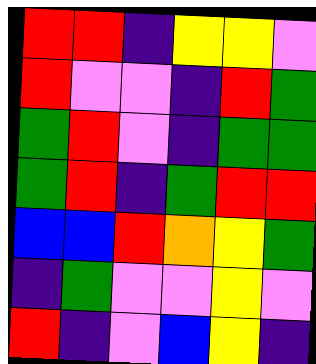[["red", "red", "indigo", "yellow", "yellow", "violet"], ["red", "violet", "violet", "indigo", "red", "green"], ["green", "red", "violet", "indigo", "green", "green"], ["green", "red", "indigo", "green", "red", "red"], ["blue", "blue", "red", "orange", "yellow", "green"], ["indigo", "green", "violet", "violet", "yellow", "violet"], ["red", "indigo", "violet", "blue", "yellow", "indigo"]]